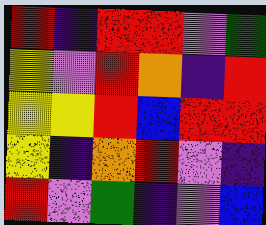[["red", "indigo", "red", "red", "violet", "green"], ["yellow", "violet", "red", "orange", "indigo", "red"], ["yellow", "yellow", "red", "blue", "red", "red"], ["yellow", "indigo", "orange", "red", "violet", "indigo"], ["red", "violet", "green", "indigo", "violet", "blue"]]